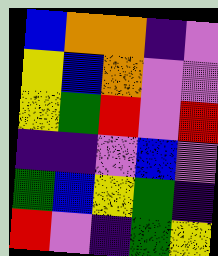[["blue", "orange", "orange", "indigo", "violet"], ["yellow", "blue", "orange", "violet", "violet"], ["yellow", "green", "red", "violet", "red"], ["indigo", "indigo", "violet", "blue", "violet"], ["green", "blue", "yellow", "green", "indigo"], ["red", "violet", "indigo", "green", "yellow"]]